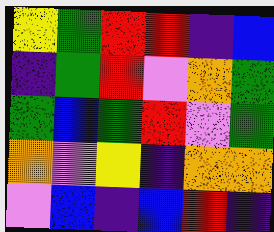[["yellow", "green", "red", "red", "indigo", "blue"], ["indigo", "green", "red", "violet", "orange", "green"], ["green", "blue", "green", "red", "violet", "green"], ["orange", "violet", "yellow", "indigo", "orange", "orange"], ["violet", "blue", "indigo", "blue", "red", "indigo"]]